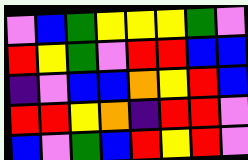[["violet", "blue", "green", "yellow", "yellow", "yellow", "green", "violet"], ["red", "yellow", "green", "violet", "red", "red", "blue", "blue"], ["indigo", "violet", "blue", "blue", "orange", "yellow", "red", "blue"], ["red", "red", "yellow", "orange", "indigo", "red", "red", "violet"], ["blue", "violet", "green", "blue", "red", "yellow", "red", "violet"]]